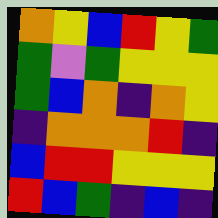[["orange", "yellow", "blue", "red", "yellow", "green"], ["green", "violet", "green", "yellow", "yellow", "yellow"], ["green", "blue", "orange", "indigo", "orange", "yellow"], ["indigo", "orange", "orange", "orange", "red", "indigo"], ["blue", "red", "red", "yellow", "yellow", "yellow"], ["red", "blue", "green", "indigo", "blue", "indigo"]]